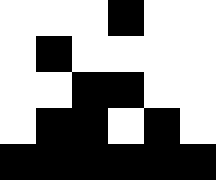[["white", "white", "white", "black", "white", "white"], ["white", "black", "white", "white", "white", "white"], ["white", "white", "black", "black", "white", "white"], ["white", "black", "black", "white", "black", "white"], ["black", "black", "black", "black", "black", "black"]]